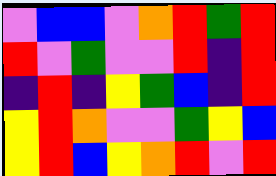[["violet", "blue", "blue", "violet", "orange", "red", "green", "red"], ["red", "violet", "green", "violet", "violet", "red", "indigo", "red"], ["indigo", "red", "indigo", "yellow", "green", "blue", "indigo", "red"], ["yellow", "red", "orange", "violet", "violet", "green", "yellow", "blue"], ["yellow", "red", "blue", "yellow", "orange", "red", "violet", "red"]]